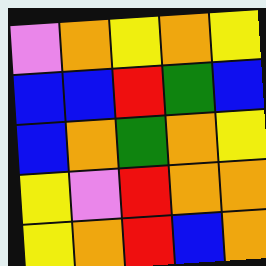[["violet", "orange", "yellow", "orange", "yellow"], ["blue", "blue", "red", "green", "blue"], ["blue", "orange", "green", "orange", "yellow"], ["yellow", "violet", "red", "orange", "orange"], ["yellow", "orange", "red", "blue", "orange"]]